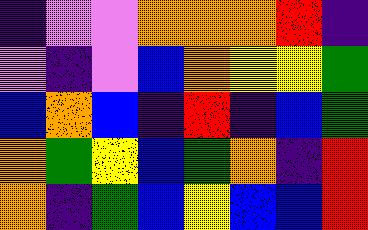[["indigo", "violet", "violet", "orange", "orange", "orange", "red", "indigo"], ["violet", "indigo", "violet", "blue", "orange", "yellow", "yellow", "green"], ["blue", "orange", "blue", "indigo", "red", "indigo", "blue", "green"], ["orange", "green", "yellow", "blue", "green", "orange", "indigo", "red"], ["orange", "indigo", "green", "blue", "yellow", "blue", "blue", "red"]]